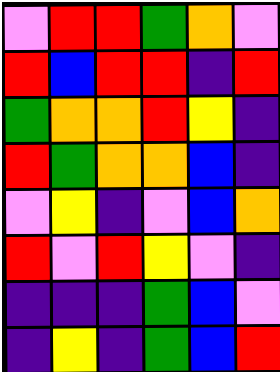[["violet", "red", "red", "green", "orange", "violet"], ["red", "blue", "red", "red", "indigo", "red"], ["green", "orange", "orange", "red", "yellow", "indigo"], ["red", "green", "orange", "orange", "blue", "indigo"], ["violet", "yellow", "indigo", "violet", "blue", "orange"], ["red", "violet", "red", "yellow", "violet", "indigo"], ["indigo", "indigo", "indigo", "green", "blue", "violet"], ["indigo", "yellow", "indigo", "green", "blue", "red"]]